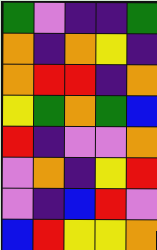[["green", "violet", "indigo", "indigo", "green"], ["orange", "indigo", "orange", "yellow", "indigo"], ["orange", "red", "red", "indigo", "orange"], ["yellow", "green", "orange", "green", "blue"], ["red", "indigo", "violet", "violet", "orange"], ["violet", "orange", "indigo", "yellow", "red"], ["violet", "indigo", "blue", "red", "violet"], ["blue", "red", "yellow", "yellow", "orange"]]